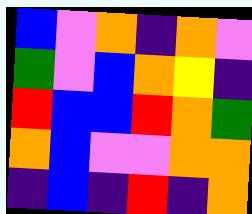[["blue", "violet", "orange", "indigo", "orange", "violet"], ["green", "violet", "blue", "orange", "yellow", "indigo"], ["red", "blue", "blue", "red", "orange", "green"], ["orange", "blue", "violet", "violet", "orange", "orange"], ["indigo", "blue", "indigo", "red", "indigo", "orange"]]